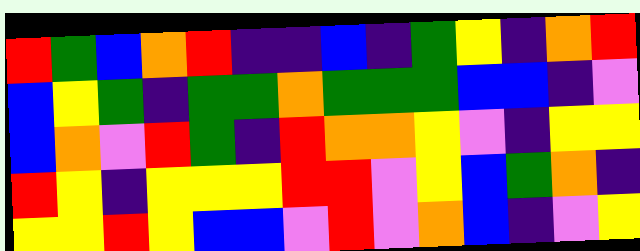[["red", "green", "blue", "orange", "red", "indigo", "indigo", "blue", "indigo", "green", "yellow", "indigo", "orange", "red"], ["blue", "yellow", "green", "indigo", "green", "green", "orange", "green", "green", "green", "blue", "blue", "indigo", "violet"], ["blue", "orange", "violet", "red", "green", "indigo", "red", "orange", "orange", "yellow", "violet", "indigo", "yellow", "yellow"], ["red", "yellow", "indigo", "yellow", "yellow", "yellow", "red", "red", "violet", "yellow", "blue", "green", "orange", "indigo"], ["yellow", "yellow", "red", "yellow", "blue", "blue", "violet", "red", "violet", "orange", "blue", "indigo", "violet", "yellow"]]